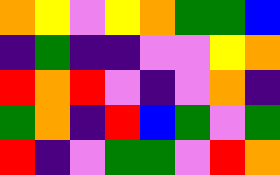[["orange", "yellow", "violet", "yellow", "orange", "green", "green", "blue"], ["indigo", "green", "indigo", "indigo", "violet", "violet", "yellow", "orange"], ["red", "orange", "red", "violet", "indigo", "violet", "orange", "indigo"], ["green", "orange", "indigo", "red", "blue", "green", "violet", "green"], ["red", "indigo", "violet", "green", "green", "violet", "red", "orange"]]